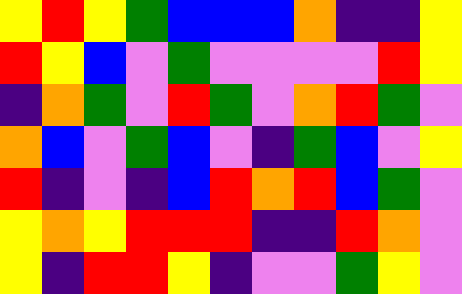[["yellow", "red", "yellow", "green", "blue", "blue", "blue", "orange", "indigo", "indigo", "yellow"], ["red", "yellow", "blue", "violet", "green", "violet", "violet", "violet", "violet", "red", "yellow"], ["indigo", "orange", "green", "violet", "red", "green", "violet", "orange", "red", "green", "violet"], ["orange", "blue", "violet", "green", "blue", "violet", "indigo", "green", "blue", "violet", "yellow"], ["red", "indigo", "violet", "indigo", "blue", "red", "orange", "red", "blue", "green", "violet"], ["yellow", "orange", "yellow", "red", "red", "red", "indigo", "indigo", "red", "orange", "violet"], ["yellow", "indigo", "red", "red", "yellow", "indigo", "violet", "violet", "green", "yellow", "violet"]]